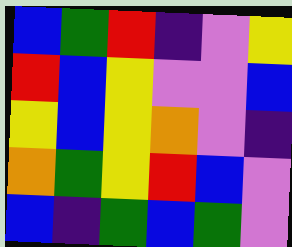[["blue", "green", "red", "indigo", "violet", "yellow"], ["red", "blue", "yellow", "violet", "violet", "blue"], ["yellow", "blue", "yellow", "orange", "violet", "indigo"], ["orange", "green", "yellow", "red", "blue", "violet"], ["blue", "indigo", "green", "blue", "green", "violet"]]